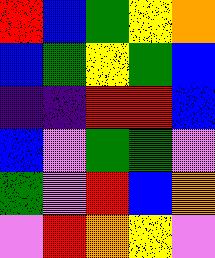[["red", "blue", "green", "yellow", "orange"], ["blue", "green", "yellow", "green", "blue"], ["indigo", "indigo", "red", "red", "blue"], ["blue", "violet", "green", "green", "violet"], ["green", "violet", "red", "blue", "orange"], ["violet", "red", "orange", "yellow", "violet"]]